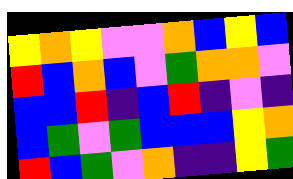[["yellow", "orange", "yellow", "violet", "violet", "orange", "blue", "yellow", "blue"], ["red", "blue", "orange", "blue", "violet", "green", "orange", "orange", "violet"], ["blue", "blue", "red", "indigo", "blue", "red", "indigo", "violet", "indigo"], ["blue", "green", "violet", "green", "blue", "blue", "blue", "yellow", "orange"], ["red", "blue", "green", "violet", "orange", "indigo", "indigo", "yellow", "green"]]